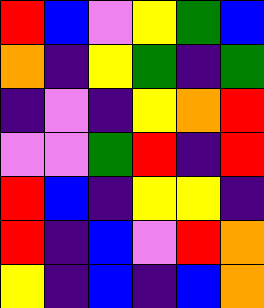[["red", "blue", "violet", "yellow", "green", "blue"], ["orange", "indigo", "yellow", "green", "indigo", "green"], ["indigo", "violet", "indigo", "yellow", "orange", "red"], ["violet", "violet", "green", "red", "indigo", "red"], ["red", "blue", "indigo", "yellow", "yellow", "indigo"], ["red", "indigo", "blue", "violet", "red", "orange"], ["yellow", "indigo", "blue", "indigo", "blue", "orange"]]